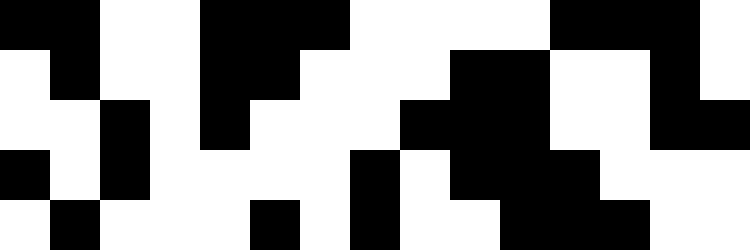[["black", "black", "white", "white", "black", "black", "black", "white", "white", "white", "white", "black", "black", "black", "white"], ["white", "black", "white", "white", "black", "black", "white", "white", "white", "black", "black", "white", "white", "black", "white"], ["white", "white", "black", "white", "black", "white", "white", "white", "black", "black", "black", "white", "white", "black", "black"], ["black", "white", "black", "white", "white", "white", "white", "black", "white", "black", "black", "black", "white", "white", "white"], ["white", "black", "white", "white", "white", "black", "white", "black", "white", "white", "black", "black", "black", "white", "white"]]